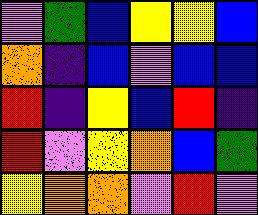[["violet", "green", "blue", "yellow", "yellow", "blue"], ["orange", "indigo", "blue", "violet", "blue", "blue"], ["red", "indigo", "yellow", "blue", "red", "indigo"], ["red", "violet", "yellow", "orange", "blue", "green"], ["yellow", "orange", "orange", "violet", "red", "violet"]]